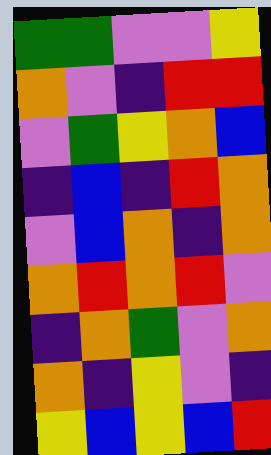[["green", "green", "violet", "violet", "yellow"], ["orange", "violet", "indigo", "red", "red"], ["violet", "green", "yellow", "orange", "blue"], ["indigo", "blue", "indigo", "red", "orange"], ["violet", "blue", "orange", "indigo", "orange"], ["orange", "red", "orange", "red", "violet"], ["indigo", "orange", "green", "violet", "orange"], ["orange", "indigo", "yellow", "violet", "indigo"], ["yellow", "blue", "yellow", "blue", "red"]]